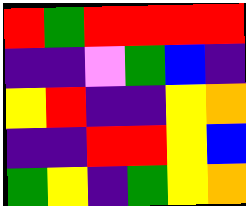[["red", "green", "red", "red", "red", "red"], ["indigo", "indigo", "violet", "green", "blue", "indigo"], ["yellow", "red", "indigo", "indigo", "yellow", "orange"], ["indigo", "indigo", "red", "red", "yellow", "blue"], ["green", "yellow", "indigo", "green", "yellow", "orange"]]